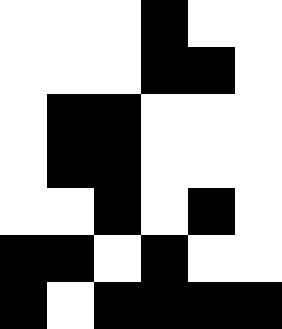[["white", "white", "white", "black", "white", "white"], ["white", "white", "white", "black", "black", "white"], ["white", "black", "black", "white", "white", "white"], ["white", "black", "black", "white", "white", "white"], ["white", "white", "black", "white", "black", "white"], ["black", "black", "white", "black", "white", "white"], ["black", "white", "black", "black", "black", "black"]]